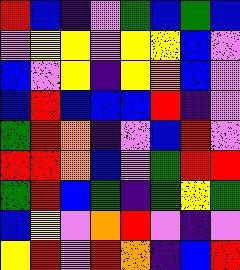[["red", "blue", "indigo", "violet", "green", "blue", "green", "blue"], ["violet", "yellow", "yellow", "violet", "yellow", "yellow", "blue", "violet"], ["blue", "violet", "yellow", "indigo", "yellow", "orange", "blue", "violet"], ["blue", "red", "blue", "blue", "blue", "red", "indigo", "violet"], ["green", "red", "orange", "indigo", "violet", "blue", "red", "violet"], ["red", "red", "orange", "blue", "violet", "green", "red", "red"], ["green", "red", "blue", "green", "indigo", "green", "yellow", "green"], ["blue", "yellow", "violet", "orange", "red", "violet", "indigo", "violet"], ["yellow", "red", "violet", "red", "orange", "indigo", "blue", "red"]]